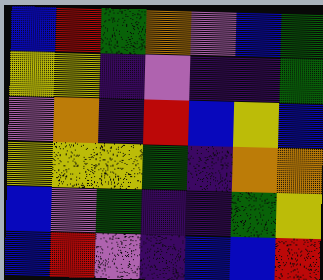[["blue", "red", "green", "orange", "violet", "blue", "green"], ["yellow", "yellow", "indigo", "violet", "indigo", "indigo", "green"], ["violet", "orange", "indigo", "red", "blue", "yellow", "blue"], ["yellow", "yellow", "yellow", "green", "indigo", "orange", "orange"], ["blue", "violet", "green", "indigo", "indigo", "green", "yellow"], ["blue", "red", "violet", "indigo", "blue", "blue", "red"]]